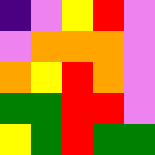[["indigo", "violet", "yellow", "red", "violet"], ["violet", "orange", "orange", "orange", "violet"], ["orange", "yellow", "red", "orange", "violet"], ["green", "green", "red", "red", "violet"], ["yellow", "green", "red", "green", "green"]]